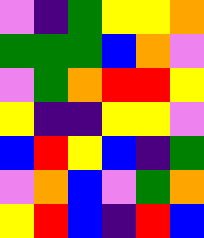[["violet", "indigo", "green", "yellow", "yellow", "orange"], ["green", "green", "green", "blue", "orange", "violet"], ["violet", "green", "orange", "red", "red", "yellow"], ["yellow", "indigo", "indigo", "yellow", "yellow", "violet"], ["blue", "red", "yellow", "blue", "indigo", "green"], ["violet", "orange", "blue", "violet", "green", "orange"], ["yellow", "red", "blue", "indigo", "red", "blue"]]